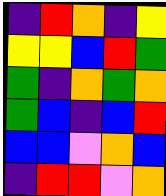[["indigo", "red", "orange", "indigo", "yellow"], ["yellow", "yellow", "blue", "red", "green"], ["green", "indigo", "orange", "green", "orange"], ["green", "blue", "indigo", "blue", "red"], ["blue", "blue", "violet", "orange", "blue"], ["indigo", "red", "red", "violet", "orange"]]